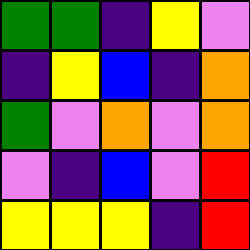[["green", "green", "indigo", "yellow", "violet"], ["indigo", "yellow", "blue", "indigo", "orange"], ["green", "violet", "orange", "violet", "orange"], ["violet", "indigo", "blue", "violet", "red"], ["yellow", "yellow", "yellow", "indigo", "red"]]